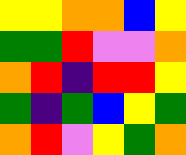[["yellow", "yellow", "orange", "orange", "blue", "yellow"], ["green", "green", "red", "violet", "violet", "orange"], ["orange", "red", "indigo", "red", "red", "yellow"], ["green", "indigo", "green", "blue", "yellow", "green"], ["orange", "red", "violet", "yellow", "green", "orange"]]